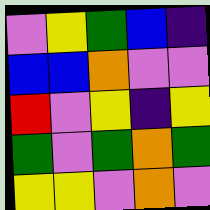[["violet", "yellow", "green", "blue", "indigo"], ["blue", "blue", "orange", "violet", "violet"], ["red", "violet", "yellow", "indigo", "yellow"], ["green", "violet", "green", "orange", "green"], ["yellow", "yellow", "violet", "orange", "violet"]]